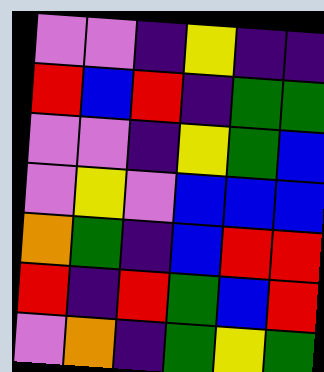[["violet", "violet", "indigo", "yellow", "indigo", "indigo"], ["red", "blue", "red", "indigo", "green", "green"], ["violet", "violet", "indigo", "yellow", "green", "blue"], ["violet", "yellow", "violet", "blue", "blue", "blue"], ["orange", "green", "indigo", "blue", "red", "red"], ["red", "indigo", "red", "green", "blue", "red"], ["violet", "orange", "indigo", "green", "yellow", "green"]]